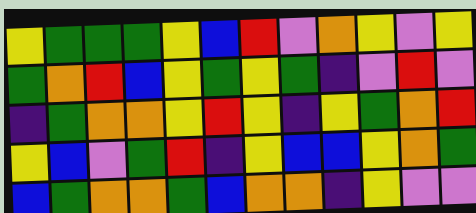[["yellow", "green", "green", "green", "yellow", "blue", "red", "violet", "orange", "yellow", "violet", "yellow"], ["green", "orange", "red", "blue", "yellow", "green", "yellow", "green", "indigo", "violet", "red", "violet"], ["indigo", "green", "orange", "orange", "yellow", "red", "yellow", "indigo", "yellow", "green", "orange", "red"], ["yellow", "blue", "violet", "green", "red", "indigo", "yellow", "blue", "blue", "yellow", "orange", "green"], ["blue", "green", "orange", "orange", "green", "blue", "orange", "orange", "indigo", "yellow", "violet", "violet"]]